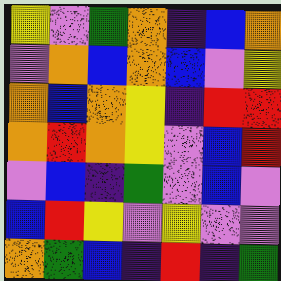[["yellow", "violet", "green", "orange", "indigo", "blue", "orange"], ["violet", "orange", "blue", "orange", "blue", "violet", "yellow"], ["orange", "blue", "orange", "yellow", "indigo", "red", "red"], ["orange", "red", "orange", "yellow", "violet", "blue", "red"], ["violet", "blue", "indigo", "green", "violet", "blue", "violet"], ["blue", "red", "yellow", "violet", "yellow", "violet", "violet"], ["orange", "green", "blue", "indigo", "red", "indigo", "green"]]